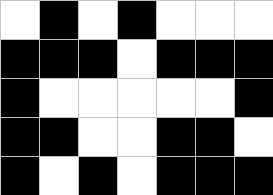[["white", "black", "white", "black", "white", "white", "white"], ["black", "black", "black", "white", "black", "black", "black"], ["black", "white", "white", "white", "white", "white", "black"], ["black", "black", "white", "white", "black", "black", "white"], ["black", "white", "black", "white", "black", "black", "black"]]